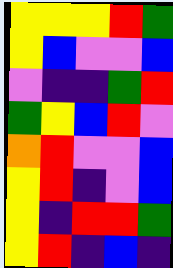[["yellow", "yellow", "yellow", "red", "green"], ["yellow", "blue", "violet", "violet", "blue"], ["violet", "indigo", "indigo", "green", "red"], ["green", "yellow", "blue", "red", "violet"], ["orange", "red", "violet", "violet", "blue"], ["yellow", "red", "indigo", "violet", "blue"], ["yellow", "indigo", "red", "red", "green"], ["yellow", "red", "indigo", "blue", "indigo"]]